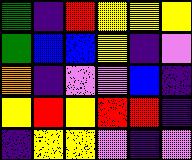[["green", "indigo", "red", "yellow", "yellow", "yellow"], ["green", "blue", "blue", "yellow", "indigo", "violet"], ["orange", "indigo", "violet", "violet", "blue", "indigo"], ["yellow", "red", "yellow", "red", "red", "indigo"], ["indigo", "yellow", "yellow", "violet", "indigo", "violet"]]